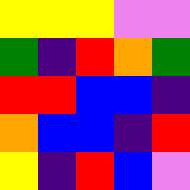[["yellow", "yellow", "yellow", "violet", "violet"], ["green", "indigo", "red", "orange", "green"], ["red", "red", "blue", "blue", "indigo"], ["orange", "blue", "blue", "indigo", "red"], ["yellow", "indigo", "red", "blue", "violet"]]